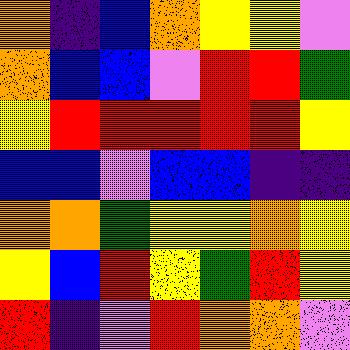[["orange", "indigo", "blue", "orange", "yellow", "yellow", "violet"], ["orange", "blue", "blue", "violet", "red", "red", "green"], ["yellow", "red", "red", "red", "red", "red", "yellow"], ["blue", "blue", "violet", "blue", "blue", "indigo", "indigo"], ["orange", "orange", "green", "yellow", "yellow", "orange", "yellow"], ["yellow", "blue", "red", "yellow", "green", "red", "yellow"], ["red", "indigo", "violet", "red", "orange", "orange", "violet"]]